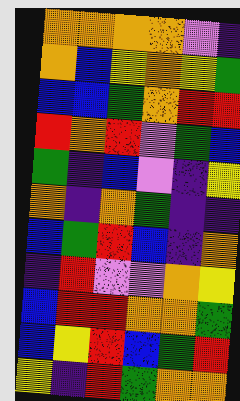[["orange", "orange", "orange", "orange", "violet", "indigo"], ["orange", "blue", "yellow", "orange", "yellow", "green"], ["blue", "blue", "green", "orange", "red", "red"], ["red", "orange", "red", "violet", "green", "blue"], ["green", "indigo", "blue", "violet", "indigo", "yellow"], ["orange", "indigo", "orange", "green", "indigo", "indigo"], ["blue", "green", "red", "blue", "indigo", "orange"], ["indigo", "red", "violet", "violet", "orange", "yellow"], ["blue", "red", "red", "orange", "orange", "green"], ["blue", "yellow", "red", "blue", "green", "red"], ["yellow", "indigo", "red", "green", "orange", "orange"]]